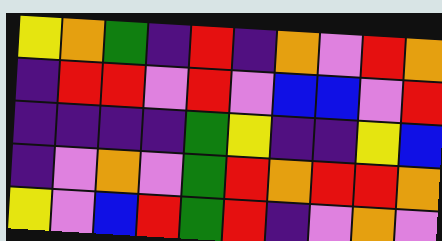[["yellow", "orange", "green", "indigo", "red", "indigo", "orange", "violet", "red", "orange"], ["indigo", "red", "red", "violet", "red", "violet", "blue", "blue", "violet", "red"], ["indigo", "indigo", "indigo", "indigo", "green", "yellow", "indigo", "indigo", "yellow", "blue"], ["indigo", "violet", "orange", "violet", "green", "red", "orange", "red", "red", "orange"], ["yellow", "violet", "blue", "red", "green", "red", "indigo", "violet", "orange", "violet"]]